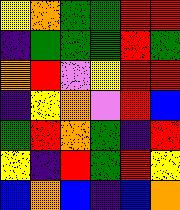[["yellow", "orange", "green", "green", "red", "red"], ["indigo", "green", "green", "green", "red", "green"], ["orange", "red", "violet", "yellow", "red", "red"], ["indigo", "yellow", "orange", "violet", "red", "blue"], ["green", "red", "orange", "green", "indigo", "red"], ["yellow", "indigo", "red", "green", "red", "yellow"], ["blue", "orange", "blue", "indigo", "blue", "orange"]]